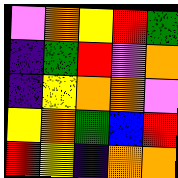[["violet", "orange", "yellow", "red", "green"], ["indigo", "green", "red", "violet", "orange"], ["indigo", "yellow", "orange", "orange", "violet"], ["yellow", "orange", "green", "blue", "red"], ["red", "yellow", "indigo", "orange", "orange"]]